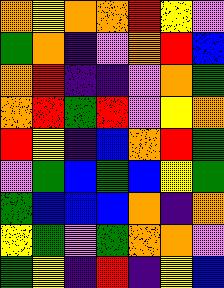[["orange", "yellow", "orange", "orange", "red", "yellow", "violet"], ["green", "orange", "indigo", "violet", "orange", "red", "blue"], ["orange", "red", "indigo", "indigo", "violet", "orange", "green"], ["orange", "red", "green", "red", "violet", "yellow", "orange"], ["red", "yellow", "indigo", "blue", "orange", "red", "green"], ["violet", "green", "blue", "green", "blue", "yellow", "green"], ["green", "blue", "blue", "blue", "orange", "indigo", "orange"], ["yellow", "green", "violet", "green", "orange", "orange", "violet"], ["green", "yellow", "indigo", "red", "indigo", "yellow", "blue"]]